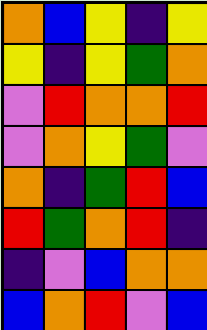[["orange", "blue", "yellow", "indigo", "yellow"], ["yellow", "indigo", "yellow", "green", "orange"], ["violet", "red", "orange", "orange", "red"], ["violet", "orange", "yellow", "green", "violet"], ["orange", "indigo", "green", "red", "blue"], ["red", "green", "orange", "red", "indigo"], ["indigo", "violet", "blue", "orange", "orange"], ["blue", "orange", "red", "violet", "blue"]]